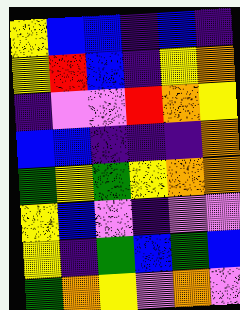[["yellow", "blue", "blue", "indigo", "blue", "indigo"], ["yellow", "red", "blue", "indigo", "yellow", "orange"], ["indigo", "violet", "violet", "red", "orange", "yellow"], ["blue", "blue", "indigo", "indigo", "indigo", "orange"], ["green", "yellow", "green", "yellow", "orange", "orange"], ["yellow", "blue", "violet", "indigo", "violet", "violet"], ["yellow", "indigo", "green", "blue", "green", "blue"], ["green", "orange", "yellow", "violet", "orange", "violet"]]